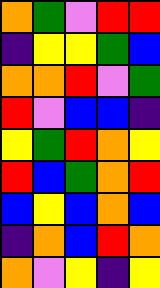[["orange", "green", "violet", "red", "red"], ["indigo", "yellow", "yellow", "green", "blue"], ["orange", "orange", "red", "violet", "green"], ["red", "violet", "blue", "blue", "indigo"], ["yellow", "green", "red", "orange", "yellow"], ["red", "blue", "green", "orange", "red"], ["blue", "yellow", "blue", "orange", "blue"], ["indigo", "orange", "blue", "red", "orange"], ["orange", "violet", "yellow", "indigo", "yellow"]]